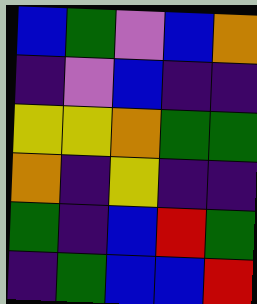[["blue", "green", "violet", "blue", "orange"], ["indigo", "violet", "blue", "indigo", "indigo"], ["yellow", "yellow", "orange", "green", "green"], ["orange", "indigo", "yellow", "indigo", "indigo"], ["green", "indigo", "blue", "red", "green"], ["indigo", "green", "blue", "blue", "red"]]